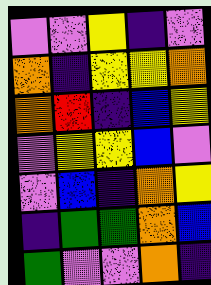[["violet", "violet", "yellow", "indigo", "violet"], ["orange", "indigo", "yellow", "yellow", "orange"], ["orange", "red", "indigo", "blue", "yellow"], ["violet", "yellow", "yellow", "blue", "violet"], ["violet", "blue", "indigo", "orange", "yellow"], ["indigo", "green", "green", "orange", "blue"], ["green", "violet", "violet", "orange", "indigo"]]